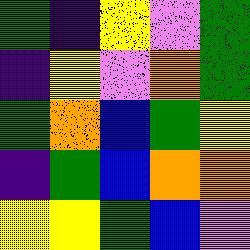[["green", "indigo", "yellow", "violet", "green"], ["indigo", "yellow", "violet", "orange", "green"], ["green", "orange", "blue", "green", "yellow"], ["indigo", "green", "blue", "orange", "orange"], ["yellow", "yellow", "green", "blue", "violet"]]